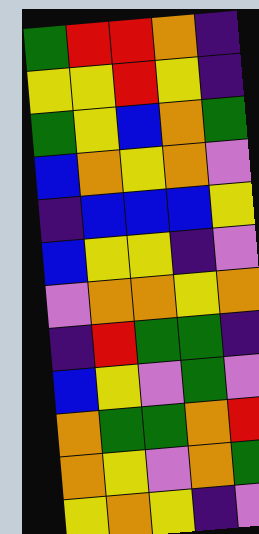[["green", "red", "red", "orange", "indigo"], ["yellow", "yellow", "red", "yellow", "indigo"], ["green", "yellow", "blue", "orange", "green"], ["blue", "orange", "yellow", "orange", "violet"], ["indigo", "blue", "blue", "blue", "yellow"], ["blue", "yellow", "yellow", "indigo", "violet"], ["violet", "orange", "orange", "yellow", "orange"], ["indigo", "red", "green", "green", "indigo"], ["blue", "yellow", "violet", "green", "violet"], ["orange", "green", "green", "orange", "red"], ["orange", "yellow", "violet", "orange", "green"], ["yellow", "orange", "yellow", "indigo", "violet"]]